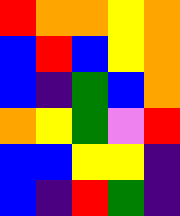[["red", "orange", "orange", "yellow", "orange"], ["blue", "red", "blue", "yellow", "orange"], ["blue", "indigo", "green", "blue", "orange"], ["orange", "yellow", "green", "violet", "red"], ["blue", "blue", "yellow", "yellow", "indigo"], ["blue", "indigo", "red", "green", "indigo"]]